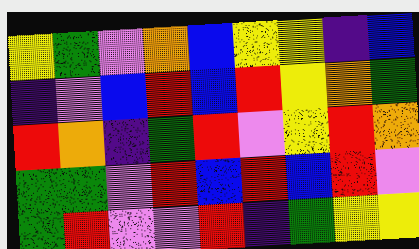[["yellow", "green", "violet", "orange", "blue", "yellow", "yellow", "indigo", "blue"], ["indigo", "violet", "blue", "red", "blue", "red", "yellow", "orange", "green"], ["red", "orange", "indigo", "green", "red", "violet", "yellow", "red", "orange"], ["green", "green", "violet", "red", "blue", "red", "blue", "red", "violet"], ["green", "red", "violet", "violet", "red", "indigo", "green", "yellow", "yellow"]]